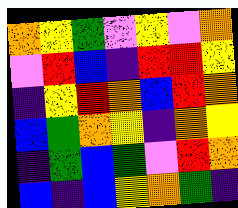[["orange", "yellow", "green", "violet", "yellow", "violet", "orange"], ["violet", "red", "blue", "indigo", "red", "red", "yellow"], ["indigo", "yellow", "red", "orange", "blue", "red", "orange"], ["blue", "green", "orange", "yellow", "indigo", "orange", "yellow"], ["indigo", "green", "blue", "green", "violet", "red", "orange"], ["blue", "indigo", "blue", "yellow", "orange", "green", "indigo"]]